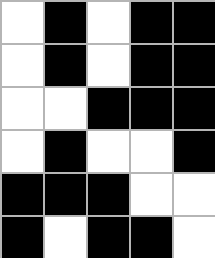[["white", "black", "white", "black", "black"], ["white", "black", "white", "black", "black"], ["white", "white", "black", "black", "black"], ["white", "black", "white", "white", "black"], ["black", "black", "black", "white", "white"], ["black", "white", "black", "black", "white"]]